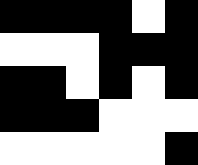[["black", "black", "black", "black", "white", "black"], ["white", "white", "white", "black", "black", "black"], ["black", "black", "white", "black", "white", "black"], ["black", "black", "black", "white", "white", "white"], ["white", "white", "white", "white", "white", "black"]]